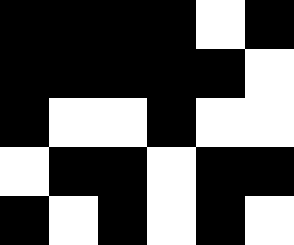[["black", "black", "black", "black", "white", "black"], ["black", "black", "black", "black", "black", "white"], ["black", "white", "white", "black", "white", "white"], ["white", "black", "black", "white", "black", "black"], ["black", "white", "black", "white", "black", "white"]]